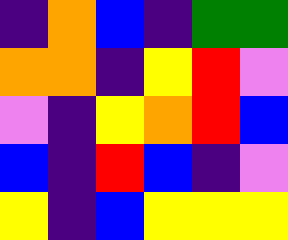[["indigo", "orange", "blue", "indigo", "green", "green"], ["orange", "orange", "indigo", "yellow", "red", "violet"], ["violet", "indigo", "yellow", "orange", "red", "blue"], ["blue", "indigo", "red", "blue", "indigo", "violet"], ["yellow", "indigo", "blue", "yellow", "yellow", "yellow"]]